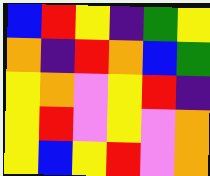[["blue", "red", "yellow", "indigo", "green", "yellow"], ["orange", "indigo", "red", "orange", "blue", "green"], ["yellow", "orange", "violet", "yellow", "red", "indigo"], ["yellow", "red", "violet", "yellow", "violet", "orange"], ["yellow", "blue", "yellow", "red", "violet", "orange"]]